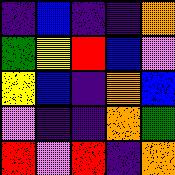[["indigo", "blue", "indigo", "indigo", "orange"], ["green", "yellow", "red", "blue", "violet"], ["yellow", "blue", "indigo", "orange", "blue"], ["violet", "indigo", "indigo", "orange", "green"], ["red", "violet", "red", "indigo", "orange"]]